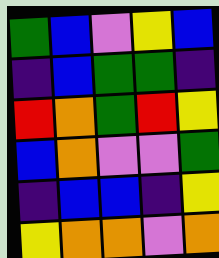[["green", "blue", "violet", "yellow", "blue"], ["indigo", "blue", "green", "green", "indigo"], ["red", "orange", "green", "red", "yellow"], ["blue", "orange", "violet", "violet", "green"], ["indigo", "blue", "blue", "indigo", "yellow"], ["yellow", "orange", "orange", "violet", "orange"]]